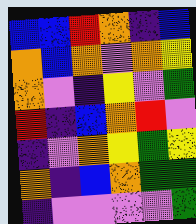[["blue", "blue", "red", "orange", "indigo", "blue"], ["orange", "blue", "orange", "violet", "orange", "yellow"], ["orange", "violet", "indigo", "yellow", "violet", "green"], ["red", "indigo", "blue", "orange", "red", "violet"], ["indigo", "violet", "orange", "yellow", "green", "yellow"], ["orange", "indigo", "blue", "orange", "green", "green"], ["indigo", "violet", "violet", "violet", "violet", "green"]]